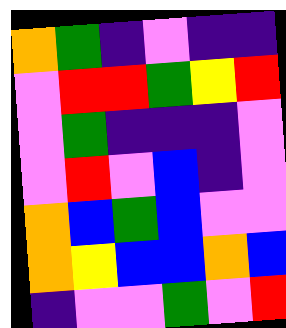[["orange", "green", "indigo", "violet", "indigo", "indigo"], ["violet", "red", "red", "green", "yellow", "red"], ["violet", "green", "indigo", "indigo", "indigo", "violet"], ["violet", "red", "violet", "blue", "indigo", "violet"], ["orange", "blue", "green", "blue", "violet", "violet"], ["orange", "yellow", "blue", "blue", "orange", "blue"], ["indigo", "violet", "violet", "green", "violet", "red"]]